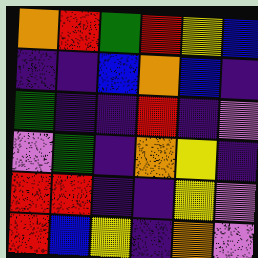[["orange", "red", "green", "red", "yellow", "blue"], ["indigo", "indigo", "blue", "orange", "blue", "indigo"], ["green", "indigo", "indigo", "red", "indigo", "violet"], ["violet", "green", "indigo", "orange", "yellow", "indigo"], ["red", "red", "indigo", "indigo", "yellow", "violet"], ["red", "blue", "yellow", "indigo", "orange", "violet"]]